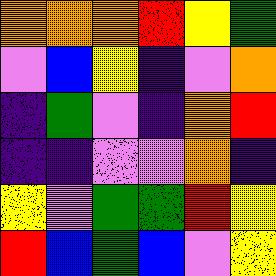[["orange", "orange", "orange", "red", "yellow", "green"], ["violet", "blue", "yellow", "indigo", "violet", "orange"], ["indigo", "green", "violet", "indigo", "orange", "red"], ["indigo", "indigo", "violet", "violet", "orange", "indigo"], ["yellow", "violet", "green", "green", "red", "yellow"], ["red", "blue", "green", "blue", "violet", "yellow"]]